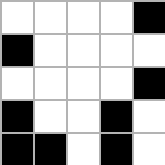[["white", "white", "white", "white", "black"], ["black", "white", "white", "white", "white"], ["white", "white", "white", "white", "black"], ["black", "white", "white", "black", "white"], ["black", "black", "white", "black", "white"]]